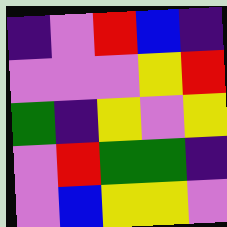[["indigo", "violet", "red", "blue", "indigo"], ["violet", "violet", "violet", "yellow", "red"], ["green", "indigo", "yellow", "violet", "yellow"], ["violet", "red", "green", "green", "indigo"], ["violet", "blue", "yellow", "yellow", "violet"]]